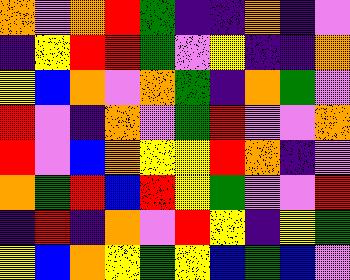[["orange", "violet", "orange", "red", "green", "indigo", "indigo", "orange", "indigo", "violet"], ["indigo", "yellow", "red", "red", "green", "violet", "yellow", "indigo", "indigo", "orange"], ["yellow", "blue", "orange", "violet", "orange", "green", "indigo", "orange", "green", "violet"], ["red", "violet", "indigo", "orange", "violet", "green", "red", "violet", "violet", "orange"], ["red", "violet", "blue", "orange", "yellow", "yellow", "red", "orange", "indigo", "violet"], ["orange", "green", "red", "blue", "red", "yellow", "green", "violet", "violet", "red"], ["indigo", "red", "indigo", "orange", "violet", "red", "yellow", "indigo", "yellow", "green"], ["yellow", "blue", "orange", "yellow", "green", "yellow", "blue", "green", "blue", "violet"]]